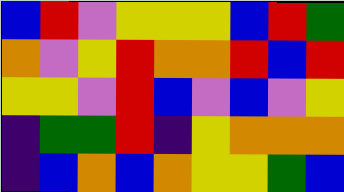[["blue", "red", "violet", "yellow", "yellow", "yellow", "blue", "red", "green"], ["orange", "violet", "yellow", "red", "orange", "orange", "red", "blue", "red"], ["yellow", "yellow", "violet", "red", "blue", "violet", "blue", "violet", "yellow"], ["indigo", "green", "green", "red", "indigo", "yellow", "orange", "orange", "orange"], ["indigo", "blue", "orange", "blue", "orange", "yellow", "yellow", "green", "blue"]]